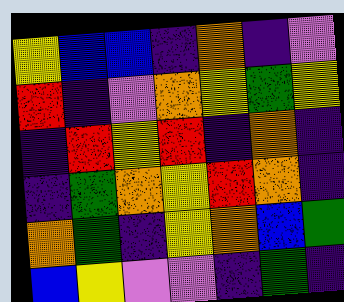[["yellow", "blue", "blue", "indigo", "orange", "indigo", "violet"], ["red", "indigo", "violet", "orange", "yellow", "green", "yellow"], ["indigo", "red", "yellow", "red", "indigo", "orange", "indigo"], ["indigo", "green", "orange", "yellow", "red", "orange", "indigo"], ["orange", "green", "indigo", "yellow", "orange", "blue", "green"], ["blue", "yellow", "violet", "violet", "indigo", "green", "indigo"]]